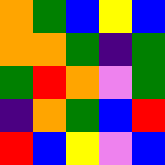[["orange", "green", "blue", "yellow", "blue"], ["orange", "orange", "green", "indigo", "green"], ["green", "red", "orange", "violet", "green"], ["indigo", "orange", "green", "blue", "red"], ["red", "blue", "yellow", "violet", "blue"]]